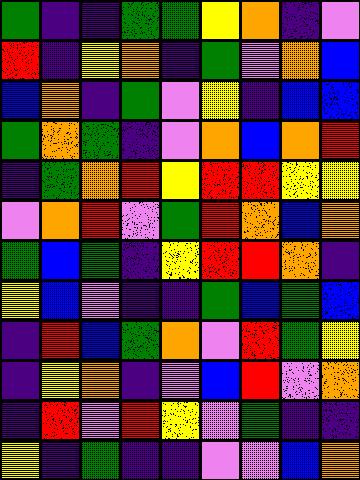[["green", "indigo", "indigo", "green", "green", "yellow", "orange", "indigo", "violet"], ["red", "indigo", "yellow", "orange", "indigo", "green", "violet", "orange", "blue"], ["blue", "orange", "indigo", "green", "violet", "yellow", "indigo", "blue", "blue"], ["green", "orange", "green", "indigo", "violet", "orange", "blue", "orange", "red"], ["indigo", "green", "orange", "red", "yellow", "red", "red", "yellow", "yellow"], ["violet", "orange", "red", "violet", "green", "red", "orange", "blue", "orange"], ["green", "blue", "green", "indigo", "yellow", "red", "red", "orange", "indigo"], ["yellow", "blue", "violet", "indigo", "indigo", "green", "blue", "green", "blue"], ["indigo", "red", "blue", "green", "orange", "violet", "red", "green", "yellow"], ["indigo", "yellow", "orange", "indigo", "violet", "blue", "red", "violet", "orange"], ["indigo", "red", "violet", "red", "yellow", "violet", "green", "indigo", "indigo"], ["yellow", "indigo", "green", "indigo", "indigo", "violet", "violet", "blue", "orange"]]